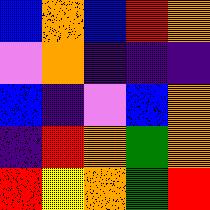[["blue", "orange", "blue", "red", "orange"], ["violet", "orange", "indigo", "indigo", "indigo"], ["blue", "indigo", "violet", "blue", "orange"], ["indigo", "red", "orange", "green", "orange"], ["red", "yellow", "orange", "green", "red"]]